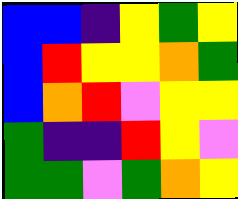[["blue", "blue", "indigo", "yellow", "green", "yellow"], ["blue", "red", "yellow", "yellow", "orange", "green"], ["blue", "orange", "red", "violet", "yellow", "yellow"], ["green", "indigo", "indigo", "red", "yellow", "violet"], ["green", "green", "violet", "green", "orange", "yellow"]]